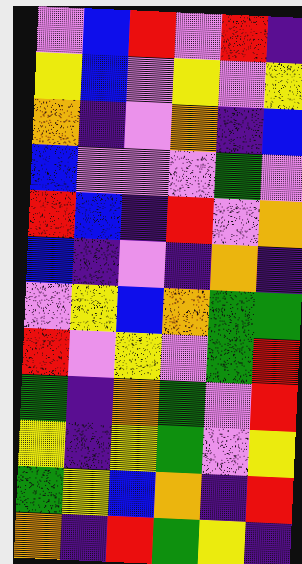[["violet", "blue", "red", "violet", "red", "indigo"], ["yellow", "blue", "violet", "yellow", "violet", "yellow"], ["orange", "indigo", "violet", "orange", "indigo", "blue"], ["blue", "violet", "violet", "violet", "green", "violet"], ["red", "blue", "indigo", "red", "violet", "orange"], ["blue", "indigo", "violet", "indigo", "orange", "indigo"], ["violet", "yellow", "blue", "orange", "green", "green"], ["red", "violet", "yellow", "violet", "green", "red"], ["green", "indigo", "orange", "green", "violet", "red"], ["yellow", "indigo", "yellow", "green", "violet", "yellow"], ["green", "yellow", "blue", "orange", "indigo", "red"], ["orange", "indigo", "red", "green", "yellow", "indigo"]]